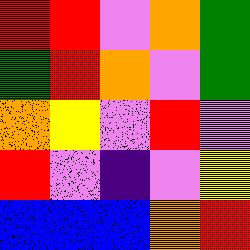[["red", "red", "violet", "orange", "green"], ["green", "red", "orange", "violet", "green"], ["orange", "yellow", "violet", "red", "violet"], ["red", "violet", "indigo", "violet", "yellow"], ["blue", "blue", "blue", "orange", "red"]]